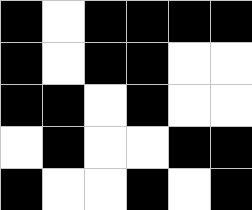[["black", "white", "black", "black", "black", "black"], ["black", "white", "black", "black", "white", "white"], ["black", "black", "white", "black", "white", "white"], ["white", "black", "white", "white", "black", "black"], ["black", "white", "white", "black", "white", "black"]]